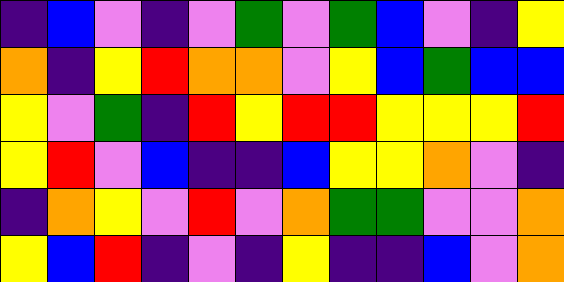[["indigo", "blue", "violet", "indigo", "violet", "green", "violet", "green", "blue", "violet", "indigo", "yellow"], ["orange", "indigo", "yellow", "red", "orange", "orange", "violet", "yellow", "blue", "green", "blue", "blue"], ["yellow", "violet", "green", "indigo", "red", "yellow", "red", "red", "yellow", "yellow", "yellow", "red"], ["yellow", "red", "violet", "blue", "indigo", "indigo", "blue", "yellow", "yellow", "orange", "violet", "indigo"], ["indigo", "orange", "yellow", "violet", "red", "violet", "orange", "green", "green", "violet", "violet", "orange"], ["yellow", "blue", "red", "indigo", "violet", "indigo", "yellow", "indigo", "indigo", "blue", "violet", "orange"]]